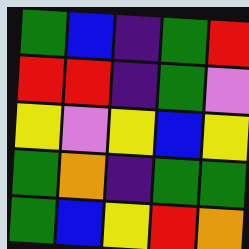[["green", "blue", "indigo", "green", "red"], ["red", "red", "indigo", "green", "violet"], ["yellow", "violet", "yellow", "blue", "yellow"], ["green", "orange", "indigo", "green", "green"], ["green", "blue", "yellow", "red", "orange"]]